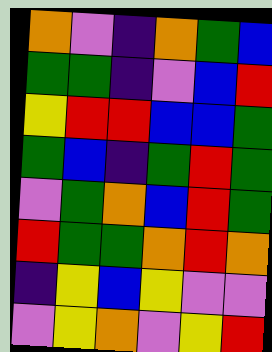[["orange", "violet", "indigo", "orange", "green", "blue"], ["green", "green", "indigo", "violet", "blue", "red"], ["yellow", "red", "red", "blue", "blue", "green"], ["green", "blue", "indigo", "green", "red", "green"], ["violet", "green", "orange", "blue", "red", "green"], ["red", "green", "green", "orange", "red", "orange"], ["indigo", "yellow", "blue", "yellow", "violet", "violet"], ["violet", "yellow", "orange", "violet", "yellow", "red"]]